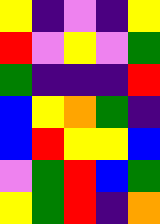[["yellow", "indigo", "violet", "indigo", "yellow"], ["red", "violet", "yellow", "violet", "green"], ["green", "indigo", "indigo", "indigo", "red"], ["blue", "yellow", "orange", "green", "indigo"], ["blue", "red", "yellow", "yellow", "blue"], ["violet", "green", "red", "blue", "green"], ["yellow", "green", "red", "indigo", "orange"]]